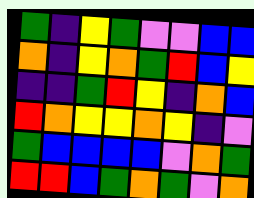[["green", "indigo", "yellow", "green", "violet", "violet", "blue", "blue"], ["orange", "indigo", "yellow", "orange", "green", "red", "blue", "yellow"], ["indigo", "indigo", "green", "red", "yellow", "indigo", "orange", "blue"], ["red", "orange", "yellow", "yellow", "orange", "yellow", "indigo", "violet"], ["green", "blue", "blue", "blue", "blue", "violet", "orange", "green"], ["red", "red", "blue", "green", "orange", "green", "violet", "orange"]]